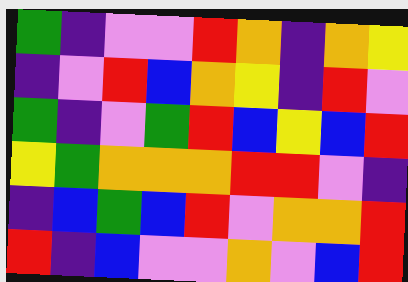[["green", "indigo", "violet", "violet", "red", "orange", "indigo", "orange", "yellow"], ["indigo", "violet", "red", "blue", "orange", "yellow", "indigo", "red", "violet"], ["green", "indigo", "violet", "green", "red", "blue", "yellow", "blue", "red"], ["yellow", "green", "orange", "orange", "orange", "red", "red", "violet", "indigo"], ["indigo", "blue", "green", "blue", "red", "violet", "orange", "orange", "red"], ["red", "indigo", "blue", "violet", "violet", "orange", "violet", "blue", "red"]]